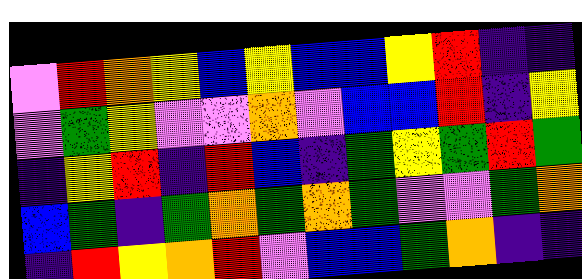[["violet", "red", "orange", "yellow", "blue", "yellow", "blue", "blue", "yellow", "red", "indigo", "indigo"], ["violet", "green", "yellow", "violet", "violet", "orange", "violet", "blue", "blue", "red", "indigo", "yellow"], ["indigo", "yellow", "red", "indigo", "red", "blue", "indigo", "green", "yellow", "green", "red", "green"], ["blue", "green", "indigo", "green", "orange", "green", "orange", "green", "violet", "violet", "green", "orange"], ["indigo", "red", "yellow", "orange", "red", "violet", "blue", "blue", "green", "orange", "indigo", "indigo"]]